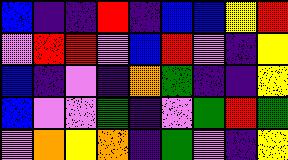[["blue", "indigo", "indigo", "red", "indigo", "blue", "blue", "yellow", "red"], ["violet", "red", "red", "violet", "blue", "red", "violet", "indigo", "yellow"], ["blue", "indigo", "violet", "indigo", "orange", "green", "indigo", "indigo", "yellow"], ["blue", "violet", "violet", "green", "indigo", "violet", "green", "red", "green"], ["violet", "orange", "yellow", "orange", "indigo", "green", "violet", "indigo", "yellow"]]